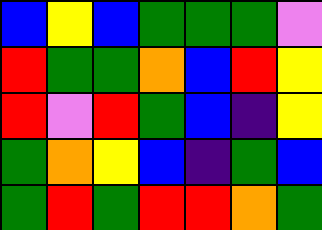[["blue", "yellow", "blue", "green", "green", "green", "violet"], ["red", "green", "green", "orange", "blue", "red", "yellow"], ["red", "violet", "red", "green", "blue", "indigo", "yellow"], ["green", "orange", "yellow", "blue", "indigo", "green", "blue"], ["green", "red", "green", "red", "red", "orange", "green"]]